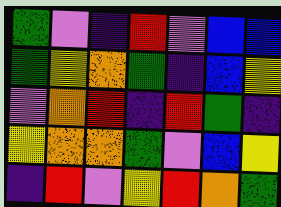[["green", "violet", "indigo", "red", "violet", "blue", "blue"], ["green", "yellow", "orange", "green", "indigo", "blue", "yellow"], ["violet", "orange", "red", "indigo", "red", "green", "indigo"], ["yellow", "orange", "orange", "green", "violet", "blue", "yellow"], ["indigo", "red", "violet", "yellow", "red", "orange", "green"]]